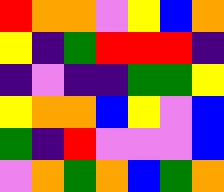[["red", "orange", "orange", "violet", "yellow", "blue", "orange"], ["yellow", "indigo", "green", "red", "red", "red", "indigo"], ["indigo", "violet", "indigo", "indigo", "green", "green", "yellow"], ["yellow", "orange", "orange", "blue", "yellow", "violet", "blue"], ["green", "indigo", "red", "violet", "violet", "violet", "blue"], ["violet", "orange", "green", "orange", "blue", "green", "orange"]]